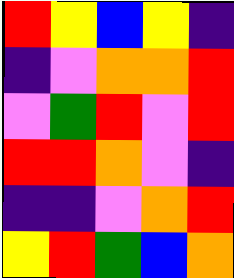[["red", "yellow", "blue", "yellow", "indigo"], ["indigo", "violet", "orange", "orange", "red"], ["violet", "green", "red", "violet", "red"], ["red", "red", "orange", "violet", "indigo"], ["indigo", "indigo", "violet", "orange", "red"], ["yellow", "red", "green", "blue", "orange"]]